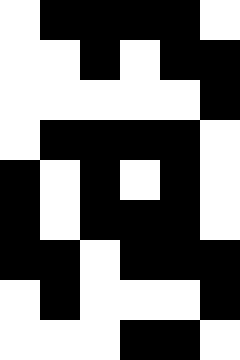[["white", "black", "black", "black", "black", "white"], ["white", "white", "black", "white", "black", "black"], ["white", "white", "white", "white", "white", "black"], ["white", "black", "black", "black", "black", "white"], ["black", "white", "black", "white", "black", "white"], ["black", "white", "black", "black", "black", "white"], ["black", "black", "white", "black", "black", "black"], ["white", "black", "white", "white", "white", "black"], ["white", "white", "white", "black", "black", "white"]]